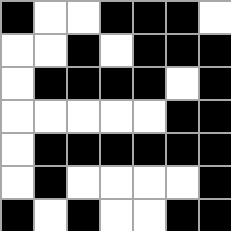[["black", "white", "white", "black", "black", "black", "white"], ["white", "white", "black", "white", "black", "black", "black"], ["white", "black", "black", "black", "black", "white", "black"], ["white", "white", "white", "white", "white", "black", "black"], ["white", "black", "black", "black", "black", "black", "black"], ["white", "black", "white", "white", "white", "white", "black"], ["black", "white", "black", "white", "white", "black", "black"]]